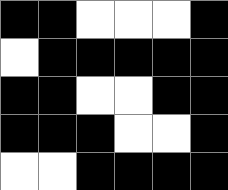[["black", "black", "white", "white", "white", "black"], ["white", "black", "black", "black", "black", "black"], ["black", "black", "white", "white", "black", "black"], ["black", "black", "black", "white", "white", "black"], ["white", "white", "black", "black", "black", "black"]]